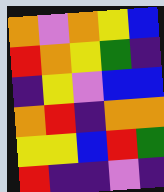[["orange", "violet", "orange", "yellow", "blue"], ["red", "orange", "yellow", "green", "indigo"], ["indigo", "yellow", "violet", "blue", "blue"], ["orange", "red", "indigo", "orange", "orange"], ["yellow", "yellow", "blue", "red", "green"], ["red", "indigo", "indigo", "violet", "indigo"]]